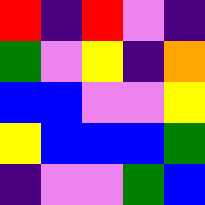[["red", "indigo", "red", "violet", "indigo"], ["green", "violet", "yellow", "indigo", "orange"], ["blue", "blue", "violet", "violet", "yellow"], ["yellow", "blue", "blue", "blue", "green"], ["indigo", "violet", "violet", "green", "blue"]]